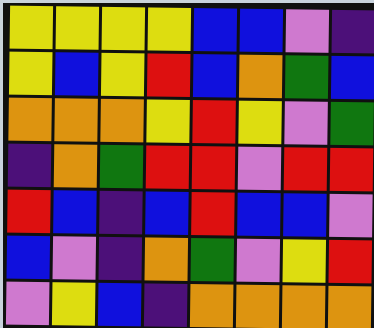[["yellow", "yellow", "yellow", "yellow", "blue", "blue", "violet", "indigo"], ["yellow", "blue", "yellow", "red", "blue", "orange", "green", "blue"], ["orange", "orange", "orange", "yellow", "red", "yellow", "violet", "green"], ["indigo", "orange", "green", "red", "red", "violet", "red", "red"], ["red", "blue", "indigo", "blue", "red", "blue", "blue", "violet"], ["blue", "violet", "indigo", "orange", "green", "violet", "yellow", "red"], ["violet", "yellow", "blue", "indigo", "orange", "orange", "orange", "orange"]]